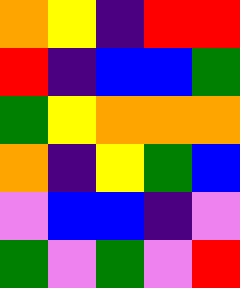[["orange", "yellow", "indigo", "red", "red"], ["red", "indigo", "blue", "blue", "green"], ["green", "yellow", "orange", "orange", "orange"], ["orange", "indigo", "yellow", "green", "blue"], ["violet", "blue", "blue", "indigo", "violet"], ["green", "violet", "green", "violet", "red"]]